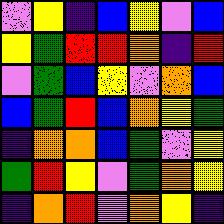[["violet", "yellow", "indigo", "blue", "yellow", "violet", "blue"], ["yellow", "green", "red", "red", "orange", "indigo", "red"], ["violet", "green", "blue", "yellow", "violet", "orange", "blue"], ["blue", "green", "red", "blue", "orange", "yellow", "green"], ["indigo", "orange", "orange", "blue", "green", "violet", "yellow"], ["green", "red", "yellow", "violet", "green", "orange", "yellow"], ["indigo", "orange", "red", "violet", "orange", "yellow", "indigo"]]